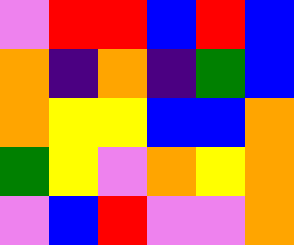[["violet", "red", "red", "blue", "red", "blue"], ["orange", "indigo", "orange", "indigo", "green", "blue"], ["orange", "yellow", "yellow", "blue", "blue", "orange"], ["green", "yellow", "violet", "orange", "yellow", "orange"], ["violet", "blue", "red", "violet", "violet", "orange"]]